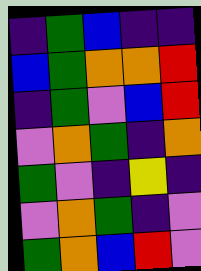[["indigo", "green", "blue", "indigo", "indigo"], ["blue", "green", "orange", "orange", "red"], ["indigo", "green", "violet", "blue", "red"], ["violet", "orange", "green", "indigo", "orange"], ["green", "violet", "indigo", "yellow", "indigo"], ["violet", "orange", "green", "indigo", "violet"], ["green", "orange", "blue", "red", "violet"]]